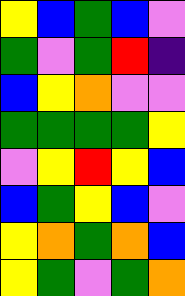[["yellow", "blue", "green", "blue", "violet"], ["green", "violet", "green", "red", "indigo"], ["blue", "yellow", "orange", "violet", "violet"], ["green", "green", "green", "green", "yellow"], ["violet", "yellow", "red", "yellow", "blue"], ["blue", "green", "yellow", "blue", "violet"], ["yellow", "orange", "green", "orange", "blue"], ["yellow", "green", "violet", "green", "orange"]]